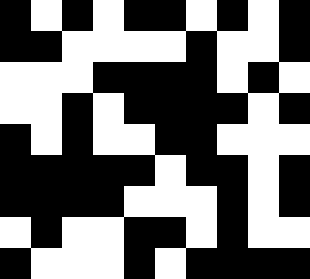[["black", "white", "black", "white", "black", "black", "white", "black", "white", "black"], ["black", "black", "white", "white", "white", "white", "black", "white", "white", "black"], ["white", "white", "white", "black", "black", "black", "black", "white", "black", "white"], ["white", "white", "black", "white", "black", "black", "black", "black", "white", "black"], ["black", "white", "black", "white", "white", "black", "black", "white", "white", "white"], ["black", "black", "black", "black", "black", "white", "black", "black", "white", "black"], ["black", "black", "black", "black", "white", "white", "white", "black", "white", "black"], ["white", "black", "white", "white", "black", "black", "white", "black", "white", "white"], ["black", "white", "white", "white", "black", "white", "black", "black", "black", "black"]]